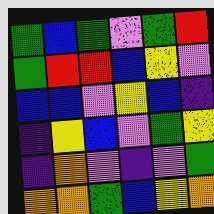[["green", "blue", "green", "violet", "green", "red"], ["green", "red", "red", "blue", "yellow", "violet"], ["blue", "blue", "violet", "yellow", "blue", "indigo"], ["indigo", "yellow", "blue", "violet", "green", "yellow"], ["indigo", "orange", "violet", "indigo", "violet", "green"], ["orange", "orange", "green", "blue", "yellow", "orange"]]